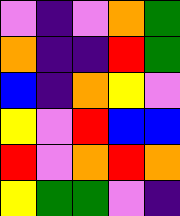[["violet", "indigo", "violet", "orange", "green"], ["orange", "indigo", "indigo", "red", "green"], ["blue", "indigo", "orange", "yellow", "violet"], ["yellow", "violet", "red", "blue", "blue"], ["red", "violet", "orange", "red", "orange"], ["yellow", "green", "green", "violet", "indigo"]]